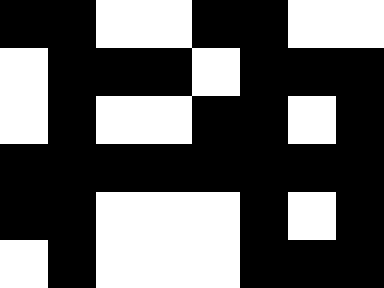[["black", "black", "white", "white", "black", "black", "white", "white"], ["white", "black", "black", "black", "white", "black", "black", "black"], ["white", "black", "white", "white", "black", "black", "white", "black"], ["black", "black", "black", "black", "black", "black", "black", "black"], ["black", "black", "white", "white", "white", "black", "white", "black"], ["white", "black", "white", "white", "white", "black", "black", "black"]]